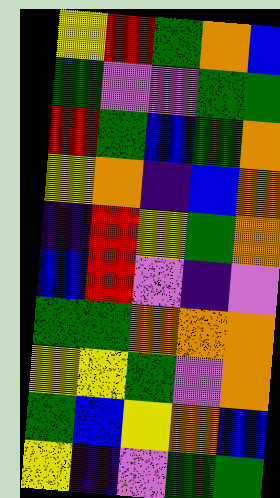[["yellow", "red", "green", "orange", "blue"], ["green", "violet", "violet", "green", "green"], ["red", "green", "blue", "green", "orange"], ["yellow", "orange", "indigo", "blue", "orange"], ["indigo", "red", "yellow", "green", "orange"], ["blue", "red", "violet", "indigo", "violet"], ["green", "green", "orange", "orange", "orange"], ["yellow", "yellow", "green", "violet", "orange"], ["green", "blue", "yellow", "orange", "blue"], ["yellow", "indigo", "violet", "green", "green"]]